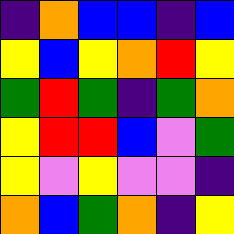[["indigo", "orange", "blue", "blue", "indigo", "blue"], ["yellow", "blue", "yellow", "orange", "red", "yellow"], ["green", "red", "green", "indigo", "green", "orange"], ["yellow", "red", "red", "blue", "violet", "green"], ["yellow", "violet", "yellow", "violet", "violet", "indigo"], ["orange", "blue", "green", "orange", "indigo", "yellow"]]